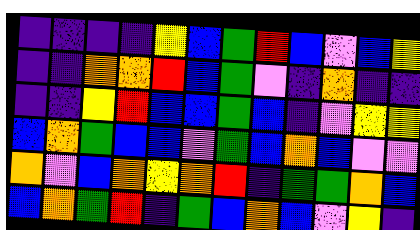[["indigo", "indigo", "indigo", "indigo", "yellow", "blue", "green", "red", "blue", "violet", "blue", "yellow"], ["indigo", "indigo", "orange", "orange", "red", "blue", "green", "violet", "indigo", "orange", "indigo", "indigo"], ["indigo", "indigo", "yellow", "red", "blue", "blue", "green", "blue", "indigo", "violet", "yellow", "yellow"], ["blue", "orange", "green", "blue", "blue", "violet", "green", "blue", "orange", "blue", "violet", "violet"], ["orange", "violet", "blue", "orange", "yellow", "orange", "red", "indigo", "green", "green", "orange", "blue"], ["blue", "orange", "green", "red", "indigo", "green", "blue", "orange", "blue", "violet", "yellow", "indigo"]]